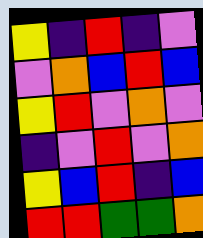[["yellow", "indigo", "red", "indigo", "violet"], ["violet", "orange", "blue", "red", "blue"], ["yellow", "red", "violet", "orange", "violet"], ["indigo", "violet", "red", "violet", "orange"], ["yellow", "blue", "red", "indigo", "blue"], ["red", "red", "green", "green", "orange"]]